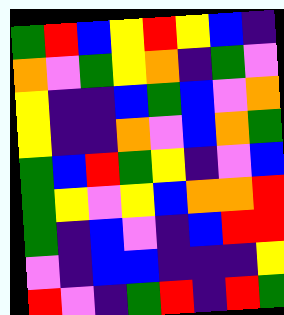[["green", "red", "blue", "yellow", "red", "yellow", "blue", "indigo"], ["orange", "violet", "green", "yellow", "orange", "indigo", "green", "violet"], ["yellow", "indigo", "indigo", "blue", "green", "blue", "violet", "orange"], ["yellow", "indigo", "indigo", "orange", "violet", "blue", "orange", "green"], ["green", "blue", "red", "green", "yellow", "indigo", "violet", "blue"], ["green", "yellow", "violet", "yellow", "blue", "orange", "orange", "red"], ["green", "indigo", "blue", "violet", "indigo", "blue", "red", "red"], ["violet", "indigo", "blue", "blue", "indigo", "indigo", "indigo", "yellow"], ["red", "violet", "indigo", "green", "red", "indigo", "red", "green"]]